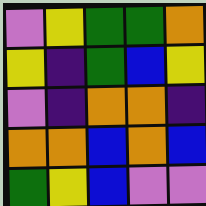[["violet", "yellow", "green", "green", "orange"], ["yellow", "indigo", "green", "blue", "yellow"], ["violet", "indigo", "orange", "orange", "indigo"], ["orange", "orange", "blue", "orange", "blue"], ["green", "yellow", "blue", "violet", "violet"]]